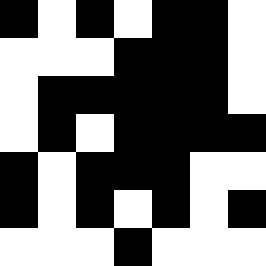[["black", "white", "black", "white", "black", "black", "white"], ["white", "white", "white", "black", "black", "black", "white"], ["white", "black", "black", "black", "black", "black", "white"], ["white", "black", "white", "black", "black", "black", "black"], ["black", "white", "black", "black", "black", "white", "white"], ["black", "white", "black", "white", "black", "white", "black"], ["white", "white", "white", "black", "white", "white", "white"]]